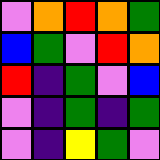[["violet", "orange", "red", "orange", "green"], ["blue", "green", "violet", "red", "orange"], ["red", "indigo", "green", "violet", "blue"], ["violet", "indigo", "green", "indigo", "green"], ["violet", "indigo", "yellow", "green", "violet"]]